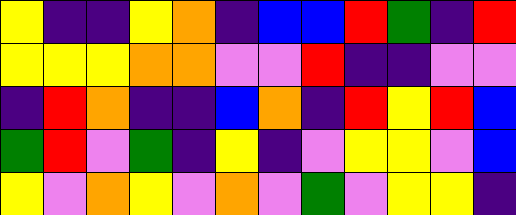[["yellow", "indigo", "indigo", "yellow", "orange", "indigo", "blue", "blue", "red", "green", "indigo", "red"], ["yellow", "yellow", "yellow", "orange", "orange", "violet", "violet", "red", "indigo", "indigo", "violet", "violet"], ["indigo", "red", "orange", "indigo", "indigo", "blue", "orange", "indigo", "red", "yellow", "red", "blue"], ["green", "red", "violet", "green", "indigo", "yellow", "indigo", "violet", "yellow", "yellow", "violet", "blue"], ["yellow", "violet", "orange", "yellow", "violet", "orange", "violet", "green", "violet", "yellow", "yellow", "indigo"]]